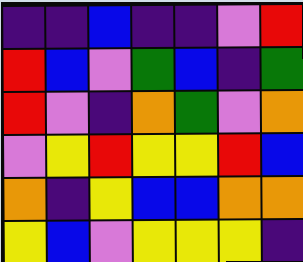[["indigo", "indigo", "blue", "indigo", "indigo", "violet", "red"], ["red", "blue", "violet", "green", "blue", "indigo", "green"], ["red", "violet", "indigo", "orange", "green", "violet", "orange"], ["violet", "yellow", "red", "yellow", "yellow", "red", "blue"], ["orange", "indigo", "yellow", "blue", "blue", "orange", "orange"], ["yellow", "blue", "violet", "yellow", "yellow", "yellow", "indigo"]]